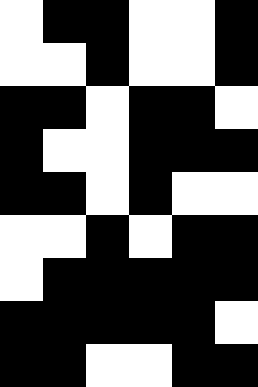[["white", "black", "black", "white", "white", "black"], ["white", "white", "black", "white", "white", "black"], ["black", "black", "white", "black", "black", "white"], ["black", "white", "white", "black", "black", "black"], ["black", "black", "white", "black", "white", "white"], ["white", "white", "black", "white", "black", "black"], ["white", "black", "black", "black", "black", "black"], ["black", "black", "black", "black", "black", "white"], ["black", "black", "white", "white", "black", "black"]]